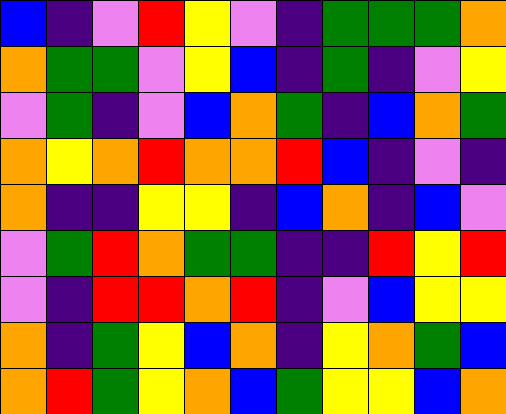[["blue", "indigo", "violet", "red", "yellow", "violet", "indigo", "green", "green", "green", "orange"], ["orange", "green", "green", "violet", "yellow", "blue", "indigo", "green", "indigo", "violet", "yellow"], ["violet", "green", "indigo", "violet", "blue", "orange", "green", "indigo", "blue", "orange", "green"], ["orange", "yellow", "orange", "red", "orange", "orange", "red", "blue", "indigo", "violet", "indigo"], ["orange", "indigo", "indigo", "yellow", "yellow", "indigo", "blue", "orange", "indigo", "blue", "violet"], ["violet", "green", "red", "orange", "green", "green", "indigo", "indigo", "red", "yellow", "red"], ["violet", "indigo", "red", "red", "orange", "red", "indigo", "violet", "blue", "yellow", "yellow"], ["orange", "indigo", "green", "yellow", "blue", "orange", "indigo", "yellow", "orange", "green", "blue"], ["orange", "red", "green", "yellow", "orange", "blue", "green", "yellow", "yellow", "blue", "orange"]]